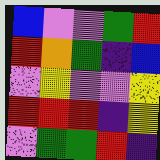[["blue", "violet", "violet", "green", "red"], ["red", "orange", "green", "indigo", "blue"], ["violet", "yellow", "violet", "violet", "yellow"], ["red", "red", "red", "indigo", "yellow"], ["violet", "green", "green", "red", "indigo"]]